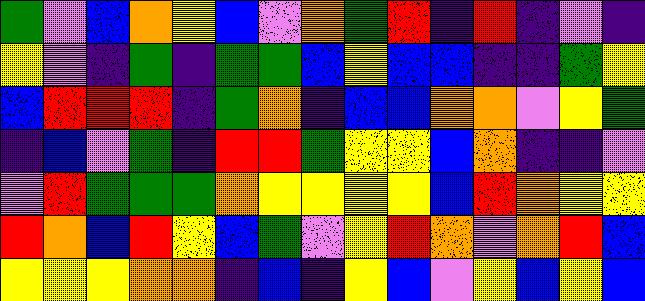[["green", "violet", "blue", "orange", "yellow", "blue", "violet", "orange", "green", "red", "indigo", "red", "indigo", "violet", "indigo"], ["yellow", "violet", "indigo", "green", "indigo", "green", "green", "blue", "yellow", "blue", "blue", "indigo", "indigo", "green", "yellow"], ["blue", "red", "red", "red", "indigo", "green", "orange", "indigo", "blue", "blue", "orange", "orange", "violet", "yellow", "green"], ["indigo", "blue", "violet", "green", "indigo", "red", "red", "green", "yellow", "yellow", "blue", "orange", "indigo", "indigo", "violet"], ["violet", "red", "green", "green", "green", "orange", "yellow", "yellow", "yellow", "yellow", "blue", "red", "orange", "yellow", "yellow"], ["red", "orange", "blue", "red", "yellow", "blue", "green", "violet", "yellow", "red", "orange", "violet", "orange", "red", "blue"], ["yellow", "yellow", "yellow", "orange", "orange", "indigo", "blue", "indigo", "yellow", "blue", "violet", "yellow", "blue", "yellow", "blue"]]